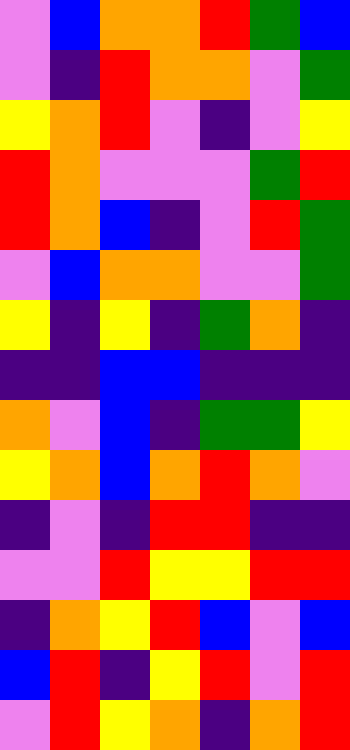[["violet", "blue", "orange", "orange", "red", "green", "blue"], ["violet", "indigo", "red", "orange", "orange", "violet", "green"], ["yellow", "orange", "red", "violet", "indigo", "violet", "yellow"], ["red", "orange", "violet", "violet", "violet", "green", "red"], ["red", "orange", "blue", "indigo", "violet", "red", "green"], ["violet", "blue", "orange", "orange", "violet", "violet", "green"], ["yellow", "indigo", "yellow", "indigo", "green", "orange", "indigo"], ["indigo", "indigo", "blue", "blue", "indigo", "indigo", "indigo"], ["orange", "violet", "blue", "indigo", "green", "green", "yellow"], ["yellow", "orange", "blue", "orange", "red", "orange", "violet"], ["indigo", "violet", "indigo", "red", "red", "indigo", "indigo"], ["violet", "violet", "red", "yellow", "yellow", "red", "red"], ["indigo", "orange", "yellow", "red", "blue", "violet", "blue"], ["blue", "red", "indigo", "yellow", "red", "violet", "red"], ["violet", "red", "yellow", "orange", "indigo", "orange", "red"]]